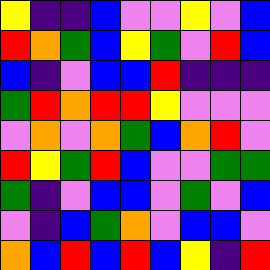[["yellow", "indigo", "indigo", "blue", "violet", "violet", "yellow", "violet", "blue"], ["red", "orange", "green", "blue", "yellow", "green", "violet", "red", "blue"], ["blue", "indigo", "violet", "blue", "blue", "red", "indigo", "indigo", "indigo"], ["green", "red", "orange", "red", "red", "yellow", "violet", "violet", "violet"], ["violet", "orange", "violet", "orange", "green", "blue", "orange", "red", "violet"], ["red", "yellow", "green", "red", "blue", "violet", "violet", "green", "green"], ["green", "indigo", "violet", "blue", "blue", "violet", "green", "violet", "blue"], ["violet", "indigo", "blue", "green", "orange", "violet", "blue", "blue", "violet"], ["orange", "blue", "red", "blue", "red", "blue", "yellow", "indigo", "red"]]